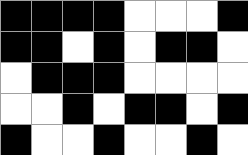[["black", "black", "black", "black", "white", "white", "white", "black"], ["black", "black", "white", "black", "white", "black", "black", "white"], ["white", "black", "black", "black", "white", "white", "white", "white"], ["white", "white", "black", "white", "black", "black", "white", "black"], ["black", "white", "white", "black", "white", "white", "black", "white"]]